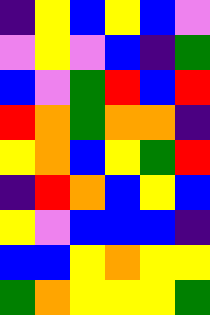[["indigo", "yellow", "blue", "yellow", "blue", "violet"], ["violet", "yellow", "violet", "blue", "indigo", "green"], ["blue", "violet", "green", "red", "blue", "red"], ["red", "orange", "green", "orange", "orange", "indigo"], ["yellow", "orange", "blue", "yellow", "green", "red"], ["indigo", "red", "orange", "blue", "yellow", "blue"], ["yellow", "violet", "blue", "blue", "blue", "indigo"], ["blue", "blue", "yellow", "orange", "yellow", "yellow"], ["green", "orange", "yellow", "yellow", "yellow", "green"]]